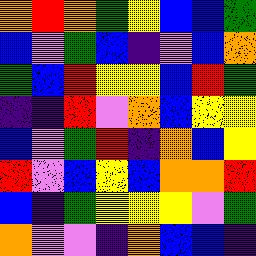[["orange", "red", "orange", "green", "yellow", "blue", "blue", "green"], ["blue", "violet", "green", "blue", "indigo", "violet", "blue", "orange"], ["green", "blue", "red", "yellow", "yellow", "blue", "red", "green"], ["indigo", "indigo", "red", "violet", "orange", "blue", "yellow", "yellow"], ["blue", "violet", "green", "red", "indigo", "orange", "blue", "yellow"], ["red", "violet", "blue", "yellow", "blue", "orange", "orange", "red"], ["blue", "indigo", "green", "yellow", "yellow", "yellow", "violet", "green"], ["orange", "violet", "violet", "indigo", "orange", "blue", "blue", "indigo"]]